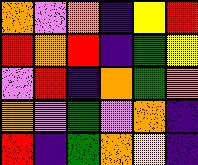[["orange", "violet", "orange", "indigo", "yellow", "red"], ["red", "orange", "red", "indigo", "green", "yellow"], ["violet", "red", "indigo", "orange", "green", "orange"], ["orange", "violet", "green", "violet", "orange", "indigo"], ["red", "indigo", "green", "orange", "yellow", "indigo"]]